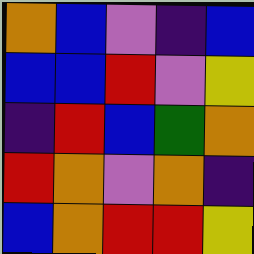[["orange", "blue", "violet", "indigo", "blue"], ["blue", "blue", "red", "violet", "yellow"], ["indigo", "red", "blue", "green", "orange"], ["red", "orange", "violet", "orange", "indigo"], ["blue", "orange", "red", "red", "yellow"]]